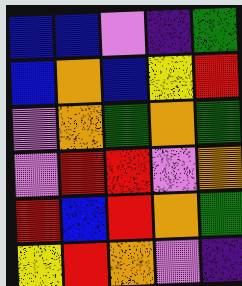[["blue", "blue", "violet", "indigo", "green"], ["blue", "orange", "blue", "yellow", "red"], ["violet", "orange", "green", "orange", "green"], ["violet", "red", "red", "violet", "orange"], ["red", "blue", "red", "orange", "green"], ["yellow", "red", "orange", "violet", "indigo"]]